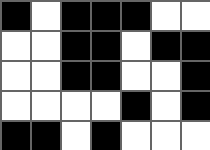[["black", "white", "black", "black", "black", "white", "white"], ["white", "white", "black", "black", "white", "black", "black"], ["white", "white", "black", "black", "white", "white", "black"], ["white", "white", "white", "white", "black", "white", "black"], ["black", "black", "white", "black", "white", "white", "white"]]